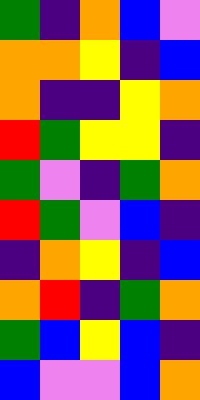[["green", "indigo", "orange", "blue", "violet"], ["orange", "orange", "yellow", "indigo", "blue"], ["orange", "indigo", "indigo", "yellow", "orange"], ["red", "green", "yellow", "yellow", "indigo"], ["green", "violet", "indigo", "green", "orange"], ["red", "green", "violet", "blue", "indigo"], ["indigo", "orange", "yellow", "indigo", "blue"], ["orange", "red", "indigo", "green", "orange"], ["green", "blue", "yellow", "blue", "indigo"], ["blue", "violet", "violet", "blue", "orange"]]